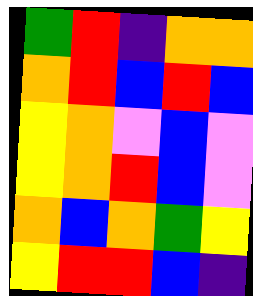[["green", "red", "indigo", "orange", "orange"], ["orange", "red", "blue", "red", "blue"], ["yellow", "orange", "violet", "blue", "violet"], ["yellow", "orange", "red", "blue", "violet"], ["orange", "blue", "orange", "green", "yellow"], ["yellow", "red", "red", "blue", "indigo"]]